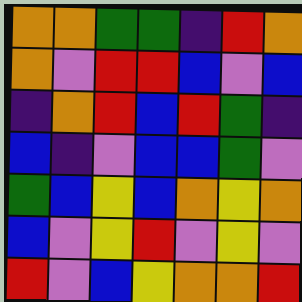[["orange", "orange", "green", "green", "indigo", "red", "orange"], ["orange", "violet", "red", "red", "blue", "violet", "blue"], ["indigo", "orange", "red", "blue", "red", "green", "indigo"], ["blue", "indigo", "violet", "blue", "blue", "green", "violet"], ["green", "blue", "yellow", "blue", "orange", "yellow", "orange"], ["blue", "violet", "yellow", "red", "violet", "yellow", "violet"], ["red", "violet", "blue", "yellow", "orange", "orange", "red"]]